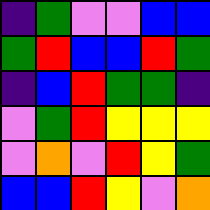[["indigo", "green", "violet", "violet", "blue", "blue"], ["green", "red", "blue", "blue", "red", "green"], ["indigo", "blue", "red", "green", "green", "indigo"], ["violet", "green", "red", "yellow", "yellow", "yellow"], ["violet", "orange", "violet", "red", "yellow", "green"], ["blue", "blue", "red", "yellow", "violet", "orange"]]